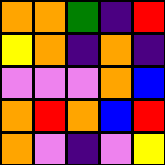[["orange", "orange", "green", "indigo", "red"], ["yellow", "orange", "indigo", "orange", "indigo"], ["violet", "violet", "violet", "orange", "blue"], ["orange", "red", "orange", "blue", "red"], ["orange", "violet", "indigo", "violet", "yellow"]]